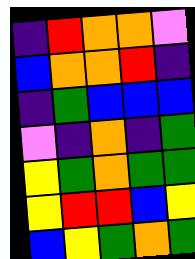[["indigo", "red", "orange", "orange", "violet"], ["blue", "orange", "orange", "red", "indigo"], ["indigo", "green", "blue", "blue", "blue"], ["violet", "indigo", "orange", "indigo", "green"], ["yellow", "green", "orange", "green", "green"], ["yellow", "red", "red", "blue", "yellow"], ["blue", "yellow", "green", "orange", "green"]]